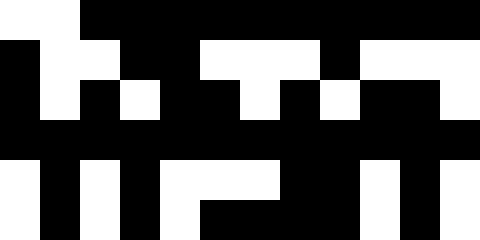[["white", "white", "black", "black", "black", "black", "black", "black", "black", "black", "black", "black"], ["black", "white", "white", "black", "black", "white", "white", "white", "black", "white", "white", "white"], ["black", "white", "black", "white", "black", "black", "white", "black", "white", "black", "black", "white"], ["black", "black", "black", "black", "black", "black", "black", "black", "black", "black", "black", "black"], ["white", "black", "white", "black", "white", "white", "white", "black", "black", "white", "black", "white"], ["white", "black", "white", "black", "white", "black", "black", "black", "black", "white", "black", "white"]]